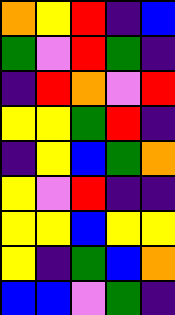[["orange", "yellow", "red", "indigo", "blue"], ["green", "violet", "red", "green", "indigo"], ["indigo", "red", "orange", "violet", "red"], ["yellow", "yellow", "green", "red", "indigo"], ["indigo", "yellow", "blue", "green", "orange"], ["yellow", "violet", "red", "indigo", "indigo"], ["yellow", "yellow", "blue", "yellow", "yellow"], ["yellow", "indigo", "green", "blue", "orange"], ["blue", "blue", "violet", "green", "indigo"]]